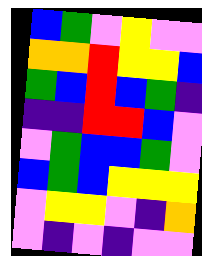[["blue", "green", "violet", "yellow", "violet", "violet"], ["orange", "orange", "red", "yellow", "yellow", "blue"], ["green", "blue", "red", "blue", "green", "indigo"], ["indigo", "indigo", "red", "red", "blue", "violet"], ["violet", "green", "blue", "blue", "green", "violet"], ["blue", "green", "blue", "yellow", "yellow", "yellow"], ["violet", "yellow", "yellow", "violet", "indigo", "orange"], ["violet", "indigo", "violet", "indigo", "violet", "violet"]]